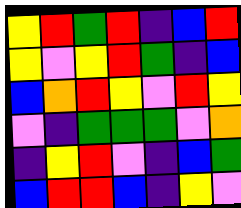[["yellow", "red", "green", "red", "indigo", "blue", "red"], ["yellow", "violet", "yellow", "red", "green", "indigo", "blue"], ["blue", "orange", "red", "yellow", "violet", "red", "yellow"], ["violet", "indigo", "green", "green", "green", "violet", "orange"], ["indigo", "yellow", "red", "violet", "indigo", "blue", "green"], ["blue", "red", "red", "blue", "indigo", "yellow", "violet"]]